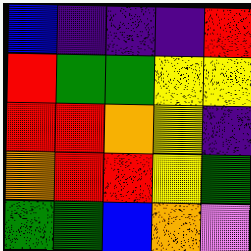[["blue", "indigo", "indigo", "indigo", "red"], ["red", "green", "green", "yellow", "yellow"], ["red", "red", "orange", "yellow", "indigo"], ["orange", "red", "red", "yellow", "green"], ["green", "green", "blue", "orange", "violet"]]